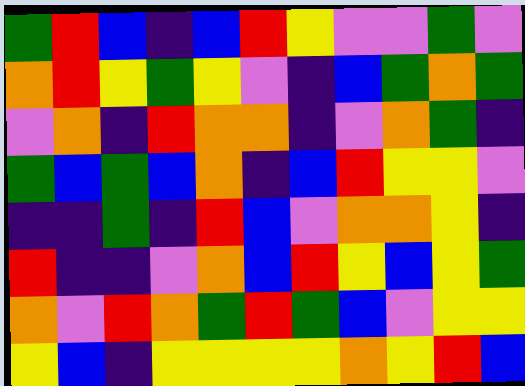[["green", "red", "blue", "indigo", "blue", "red", "yellow", "violet", "violet", "green", "violet"], ["orange", "red", "yellow", "green", "yellow", "violet", "indigo", "blue", "green", "orange", "green"], ["violet", "orange", "indigo", "red", "orange", "orange", "indigo", "violet", "orange", "green", "indigo"], ["green", "blue", "green", "blue", "orange", "indigo", "blue", "red", "yellow", "yellow", "violet"], ["indigo", "indigo", "green", "indigo", "red", "blue", "violet", "orange", "orange", "yellow", "indigo"], ["red", "indigo", "indigo", "violet", "orange", "blue", "red", "yellow", "blue", "yellow", "green"], ["orange", "violet", "red", "orange", "green", "red", "green", "blue", "violet", "yellow", "yellow"], ["yellow", "blue", "indigo", "yellow", "yellow", "yellow", "yellow", "orange", "yellow", "red", "blue"]]